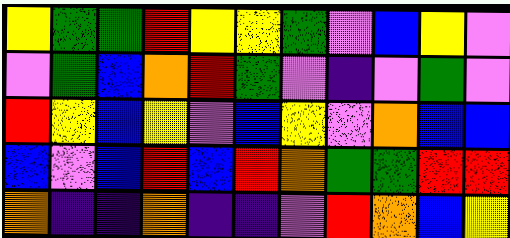[["yellow", "green", "green", "red", "yellow", "yellow", "green", "violet", "blue", "yellow", "violet"], ["violet", "green", "blue", "orange", "red", "green", "violet", "indigo", "violet", "green", "violet"], ["red", "yellow", "blue", "yellow", "violet", "blue", "yellow", "violet", "orange", "blue", "blue"], ["blue", "violet", "blue", "red", "blue", "red", "orange", "green", "green", "red", "red"], ["orange", "indigo", "indigo", "orange", "indigo", "indigo", "violet", "red", "orange", "blue", "yellow"]]